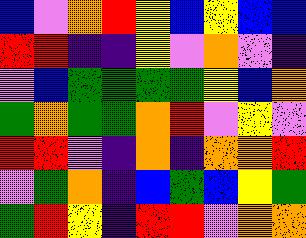[["blue", "violet", "orange", "red", "yellow", "blue", "yellow", "blue", "blue"], ["red", "red", "indigo", "indigo", "yellow", "violet", "orange", "violet", "indigo"], ["violet", "blue", "green", "green", "green", "green", "yellow", "blue", "orange"], ["green", "orange", "green", "green", "orange", "red", "violet", "yellow", "violet"], ["red", "red", "violet", "indigo", "orange", "indigo", "orange", "orange", "red"], ["violet", "green", "orange", "indigo", "blue", "green", "blue", "yellow", "green"], ["green", "red", "yellow", "indigo", "red", "red", "violet", "orange", "orange"]]